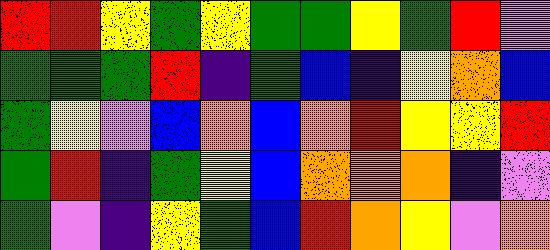[["red", "red", "yellow", "green", "yellow", "green", "green", "yellow", "green", "red", "violet"], ["green", "green", "green", "red", "indigo", "green", "blue", "indigo", "yellow", "orange", "blue"], ["green", "yellow", "violet", "blue", "orange", "blue", "orange", "red", "yellow", "yellow", "red"], ["green", "red", "indigo", "green", "yellow", "blue", "orange", "orange", "orange", "indigo", "violet"], ["green", "violet", "indigo", "yellow", "green", "blue", "red", "orange", "yellow", "violet", "orange"]]